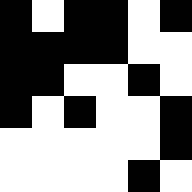[["black", "white", "black", "black", "white", "black"], ["black", "black", "black", "black", "white", "white"], ["black", "black", "white", "white", "black", "white"], ["black", "white", "black", "white", "white", "black"], ["white", "white", "white", "white", "white", "black"], ["white", "white", "white", "white", "black", "white"]]